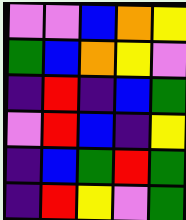[["violet", "violet", "blue", "orange", "yellow"], ["green", "blue", "orange", "yellow", "violet"], ["indigo", "red", "indigo", "blue", "green"], ["violet", "red", "blue", "indigo", "yellow"], ["indigo", "blue", "green", "red", "green"], ["indigo", "red", "yellow", "violet", "green"]]